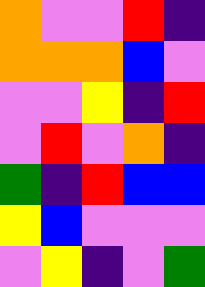[["orange", "violet", "violet", "red", "indigo"], ["orange", "orange", "orange", "blue", "violet"], ["violet", "violet", "yellow", "indigo", "red"], ["violet", "red", "violet", "orange", "indigo"], ["green", "indigo", "red", "blue", "blue"], ["yellow", "blue", "violet", "violet", "violet"], ["violet", "yellow", "indigo", "violet", "green"]]